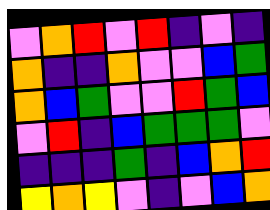[["violet", "orange", "red", "violet", "red", "indigo", "violet", "indigo"], ["orange", "indigo", "indigo", "orange", "violet", "violet", "blue", "green"], ["orange", "blue", "green", "violet", "violet", "red", "green", "blue"], ["violet", "red", "indigo", "blue", "green", "green", "green", "violet"], ["indigo", "indigo", "indigo", "green", "indigo", "blue", "orange", "red"], ["yellow", "orange", "yellow", "violet", "indigo", "violet", "blue", "orange"]]